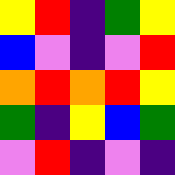[["yellow", "red", "indigo", "green", "yellow"], ["blue", "violet", "indigo", "violet", "red"], ["orange", "red", "orange", "red", "yellow"], ["green", "indigo", "yellow", "blue", "green"], ["violet", "red", "indigo", "violet", "indigo"]]